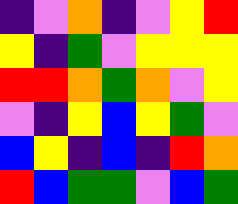[["indigo", "violet", "orange", "indigo", "violet", "yellow", "red"], ["yellow", "indigo", "green", "violet", "yellow", "yellow", "yellow"], ["red", "red", "orange", "green", "orange", "violet", "yellow"], ["violet", "indigo", "yellow", "blue", "yellow", "green", "violet"], ["blue", "yellow", "indigo", "blue", "indigo", "red", "orange"], ["red", "blue", "green", "green", "violet", "blue", "green"]]